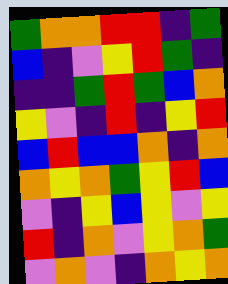[["green", "orange", "orange", "red", "red", "indigo", "green"], ["blue", "indigo", "violet", "yellow", "red", "green", "indigo"], ["indigo", "indigo", "green", "red", "green", "blue", "orange"], ["yellow", "violet", "indigo", "red", "indigo", "yellow", "red"], ["blue", "red", "blue", "blue", "orange", "indigo", "orange"], ["orange", "yellow", "orange", "green", "yellow", "red", "blue"], ["violet", "indigo", "yellow", "blue", "yellow", "violet", "yellow"], ["red", "indigo", "orange", "violet", "yellow", "orange", "green"], ["violet", "orange", "violet", "indigo", "orange", "yellow", "orange"]]